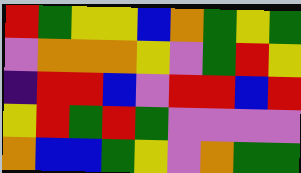[["red", "green", "yellow", "yellow", "blue", "orange", "green", "yellow", "green"], ["violet", "orange", "orange", "orange", "yellow", "violet", "green", "red", "yellow"], ["indigo", "red", "red", "blue", "violet", "red", "red", "blue", "red"], ["yellow", "red", "green", "red", "green", "violet", "violet", "violet", "violet"], ["orange", "blue", "blue", "green", "yellow", "violet", "orange", "green", "green"]]